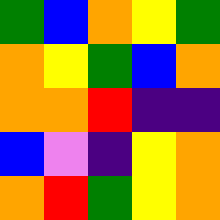[["green", "blue", "orange", "yellow", "green"], ["orange", "yellow", "green", "blue", "orange"], ["orange", "orange", "red", "indigo", "indigo"], ["blue", "violet", "indigo", "yellow", "orange"], ["orange", "red", "green", "yellow", "orange"]]